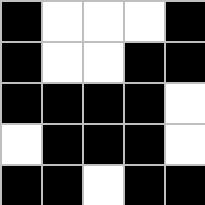[["black", "white", "white", "white", "black"], ["black", "white", "white", "black", "black"], ["black", "black", "black", "black", "white"], ["white", "black", "black", "black", "white"], ["black", "black", "white", "black", "black"]]